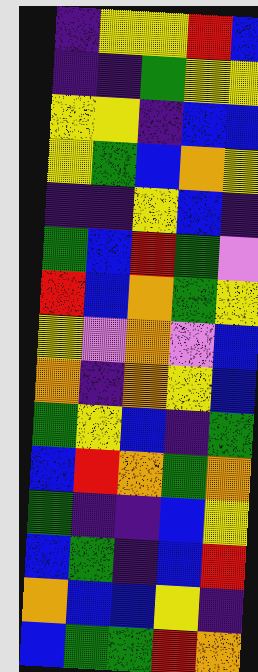[["indigo", "yellow", "yellow", "red", "blue"], ["indigo", "indigo", "green", "yellow", "yellow"], ["yellow", "yellow", "indigo", "blue", "blue"], ["yellow", "green", "blue", "orange", "yellow"], ["indigo", "indigo", "yellow", "blue", "indigo"], ["green", "blue", "red", "green", "violet"], ["red", "blue", "orange", "green", "yellow"], ["yellow", "violet", "orange", "violet", "blue"], ["orange", "indigo", "orange", "yellow", "blue"], ["green", "yellow", "blue", "indigo", "green"], ["blue", "red", "orange", "green", "orange"], ["green", "indigo", "indigo", "blue", "yellow"], ["blue", "green", "indigo", "blue", "red"], ["orange", "blue", "blue", "yellow", "indigo"], ["blue", "green", "green", "red", "orange"]]